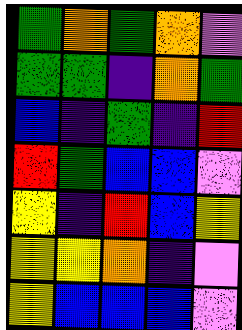[["green", "orange", "green", "orange", "violet"], ["green", "green", "indigo", "orange", "green"], ["blue", "indigo", "green", "indigo", "red"], ["red", "green", "blue", "blue", "violet"], ["yellow", "indigo", "red", "blue", "yellow"], ["yellow", "yellow", "orange", "indigo", "violet"], ["yellow", "blue", "blue", "blue", "violet"]]